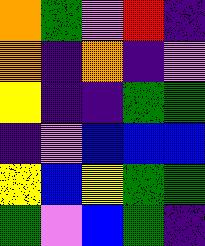[["orange", "green", "violet", "red", "indigo"], ["orange", "indigo", "orange", "indigo", "violet"], ["yellow", "indigo", "indigo", "green", "green"], ["indigo", "violet", "blue", "blue", "blue"], ["yellow", "blue", "yellow", "green", "green"], ["green", "violet", "blue", "green", "indigo"]]